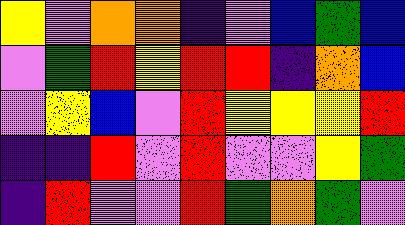[["yellow", "violet", "orange", "orange", "indigo", "violet", "blue", "green", "blue"], ["violet", "green", "red", "yellow", "red", "red", "indigo", "orange", "blue"], ["violet", "yellow", "blue", "violet", "red", "yellow", "yellow", "yellow", "red"], ["indigo", "indigo", "red", "violet", "red", "violet", "violet", "yellow", "green"], ["indigo", "red", "violet", "violet", "red", "green", "orange", "green", "violet"]]